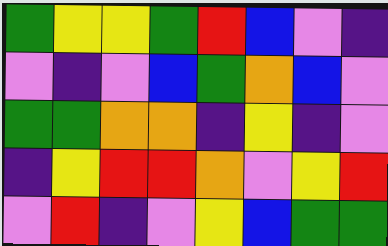[["green", "yellow", "yellow", "green", "red", "blue", "violet", "indigo"], ["violet", "indigo", "violet", "blue", "green", "orange", "blue", "violet"], ["green", "green", "orange", "orange", "indigo", "yellow", "indigo", "violet"], ["indigo", "yellow", "red", "red", "orange", "violet", "yellow", "red"], ["violet", "red", "indigo", "violet", "yellow", "blue", "green", "green"]]